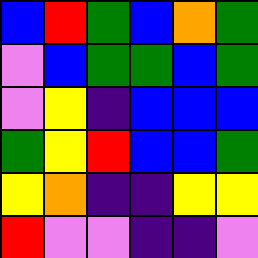[["blue", "red", "green", "blue", "orange", "green"], ["violet", "blue", "green", "green", "blue", "green"], ["violet", "yellow", "indigo", "blue", "blue", "blue"], ["green", "yellow", "red", "blue", "blue", "green"], ["yellow", "orange", "indigo", "indigo", "yellow", "yellow"], ["red", "violet", "violet", "indigo", "indigo", "violet"]]